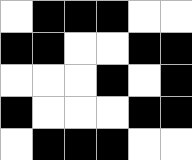[["white", "black", "black", "black", "white", "white"], ["black", "black", "white", "white", "black", "black"], ["white", "white", "white", "black", "white", "black"], ["black", "white", "white", "white", "black", "black"], ["white", "black", "black", "black", "white", "white"]]